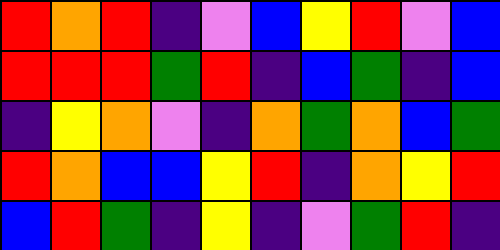[["red", "orange", "red", "indigo", "violet", "blue", "yellow", "red", "violet", "blue"], ["red", "red", "red", "green", "red", "indigo", "blue", "green", "indigo", "blue"], ["indigo", "yellow", "orange", "violet", "indigo", "orange", "green", "orange", "blue", "green"], ["red", "orange", "blue", "blue", "yellow", "red", "indigo", "orange", "yellow", "red"], ["blue", "red", "green", "indigo", "yellow", "indigo", "violet", "green", "red", "indigo"]]